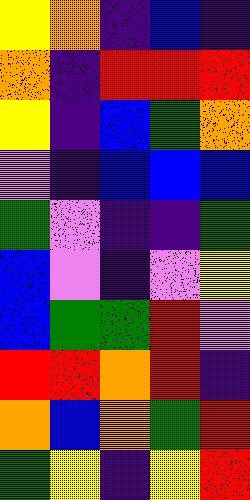[["yellow", "orange", "indigo", "blue", "indigo"], ["orange", "indigo", "red", "red", "red"], ["yellow", "indigo", "blue", "green", "orange"], ["violet", "indigo", "blue", "blue", "blue"], ["green", "violet", "indigo", "indigo", "green"], ["blue", "violet", "indigo", "violet", "yellow"], ["blue", "green", "green", "red", "violet"], ["red", "red", "orange", "red", "indigo"], ["orange", "blue", "orange", "green", "red"], ["green", "yellow", "indigo", "yellow", "red"]]